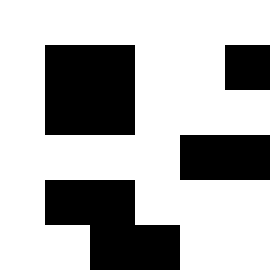[["white", "white", "white", "white", "white", "white"], ["white", "black", "black", "white", "white", "black"], ["white", "black", "black", "white", "white", "white"], ["white", "white", "white", "white", "black", "black"], ["white", "black", "black", "white", "white", "white"], ["white", "white", "black", "black", "white", "white"]]